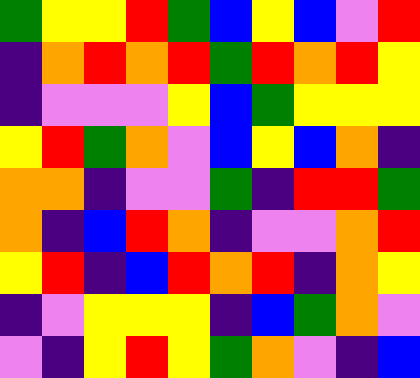[["green", "yellow", "yellow", "red", "green", "blue", "yellow", "blue", "violet", "red"], ["indigo", "orange", "red", "orange", "red", "green", "red", "orange", "red", "yellow"], ["indigo", "violet", "violet", "violet", "yellow", "blue", "green", "yellow", "yellow", "yellow"], ["yellow", "red", "green", "orange", "violet", "blue", "yellow", "blue", "orange", "indigo"], ["orange", "orange", "indigo", "violet", "violet", "green", "indigo", "red", "red", "green"], ["orange", "indigo", "blue", "red", "orange", "indigo", "violet", "violet", "orange", "red"], ["yellow", "red", "indigo", "blue", "red", "orange", "red", "indigo", "orange", "yellow"], ["indigo", "violet", "yellow", "yellow", "yellow", "indigo", "blue", "green", "orange", "violet"], ["violet", "indigo", "yellow", "red", "yellow", "green", "orange", "violet", "indigo", "blue"]]